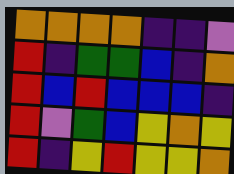[["orange", "orange", "orange", "orange", "indigo", "indigo", "violet"], ["red", "indigo", "green", "green", "blue", "indigo", "orange"], ["red", "blue", "red", "blue", "blue", "blue", "indigo"], ["red", "violet", "green", "blue", "yellow", "orange", "yellow"], ["red", "indigo", "yellow", "red", "yellow", "yellow", "orange"]]